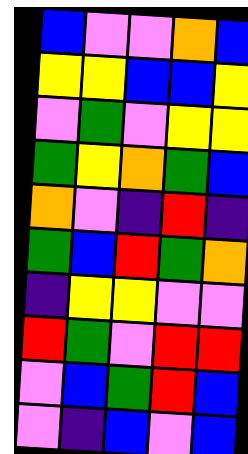[["blue", "violet", "violet", "orange", "blue"], ["yellow", "yellow", "blue", "blue", "yellow"], ["violet", "green", "violet", "yellow", "yellow"], ["green", "yellow", "orange", "green", "blue"], ["orange", "violet", "indigo", "red", "indigo"], ["green", "blue", "red", "green", "orange"], ["indigo", "yellow", "yellow", "violet", "violet"], ["red", "green", "violet", "red", "red"], ["violet", "blue", "green", "red", "blue"], ["violet", "indigo", "blue", "violet", "blue"]]